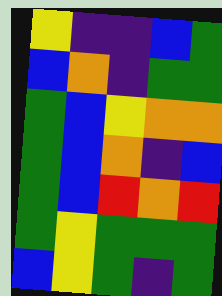[["yellow", "indigo", "indigo", "blue", "green"], ["blue", "orange", "indigo", "green", "green"], ["green", "blue", "yellow", "orange", "orange"], ["green", "blue", "orange", "indigo", "blue"], ["green", "blue", "red", "orange", "red"], ["green", "yellow", "green", "green", "green"], ["blue", "yellow", "green", "indigo", "green"]]